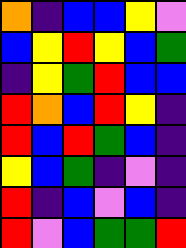[["orange", "indigo", "blue", "blue", "yellow", "violet"], ["blue", "yellow", "red", "yellow", "blue", "green"], ["indigo", "yellow", "green", "red", "blue", "blue"], ["red", "orange", "blue", "red", "yellow", "indigo"], ["red", "blue", "red", "green", "blue", "indigo"], ["yellow", "blue", "green", "indigo", "violet", "indigo"], ["red", "indigo", "blue", "violet", "blue", "indigo"], ["red", "violet", "blue", "green", "green", "red"]]